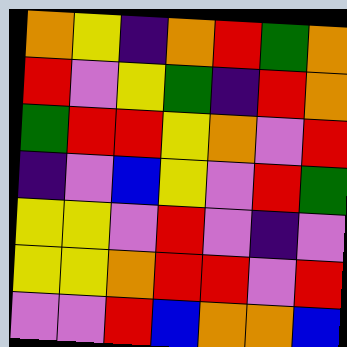[["orange", "yellow", "indigo", "orange", "red", "green", "orange"], ["red", "violet", "yellow", "green", "indigo", "red", "orange"], ["green", "red", "red", "yellow", "orange", "violet", "red"], ["indigo", "violet", "blue", "yellow", "violet", "red", "green"], ["yellow", "yellow", "violet", "red", "violet", "indigo", "violet"], ["yellow", "yellow", "orange", "red", "red", "violet", "red"], ["violet", "violet", "red", "blue", "orange", "orange", "blue"]]